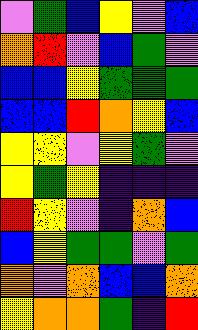[["violet", "green", "blue", "yellow", "violet", "blue"], ["orange", "red", "violet", "blue", "green", "violet"], ["blue", "blue", "yellow", "green", "green", "green"], ["blue", "blue", "red", "orange", "yellow", "blue"], ["yellow", "yellow", "violet", "yellow", "green", "violet"], ["yellow", "green", "yellow", "indigo", "indigo", "indigo"], ["red", "yellow", "violet", "indigo", "orange", "blue"], ["blue", "yellow", "green", "green", "violet", "green"], ["orange", "violet", "orange", "blue", "blue", "orange"], ["yellow", "orange", "orange", "green", "indigo", "red"]]